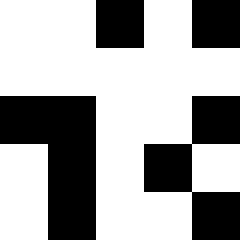[["white", "white", "black", "white", "black"], ["white", "white", "white", "white", "white"], ["black", "black", "white", "white", "black"], ["white", "black", "white", "black", "white"], ["white", "black", "white", "white", "black"]]